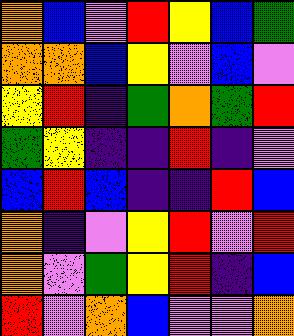[["orange", "blue", "violet", "red", "yellow", "blue", "green"], ["orange", "orange", "blue", "yellow", "violet", "blue", "violet"], ["yellow", "red", "indigo", "green", "orange", "green", "red"], ["green", "yellow", "indigo", "indigo", "red", "indigo", "violet"], ["blue", "red", "blue", "indigo", "indigo", "red", "blue"], ["orange", "indigo", "violet", "yellow", "red", "violet", "red"], ["orange", "violet", "green", "yellow", "red", "indigo", "blue"], ["red", "violet", "orange", "blue", "violet", "violet", "orange"]]